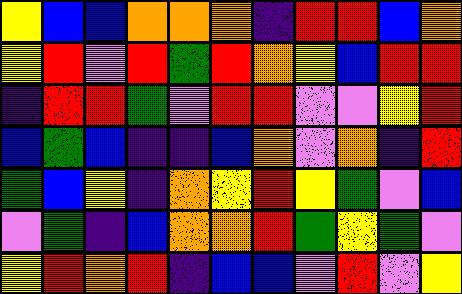[["yellow", "blue", "blue", "orange", "orange", "orange", "indigo", "red", "red", "blue", "orange"], ["yellow", "red", "violet", "red", "green", "red", "orange", "yellow", "blue", "red", "red"], ["indigo", "red", "red", "green", "violet", "red", "red", "violet", "violet", "yellow", "red"], ["blue", "green", "blue", "indigo", "indigo", "blue", "orange", "violet", "orange", "indigo", "red"], ["green", "blue", "yellow", "indigo", "orange", "yellow", "red", "yellow", "green", "violet", "blue"], ["violet", "green", "indigo", "blue", "orange", "orange", "red", "green", "yellow", "green", "violet"], ["yellow", "red", "orange", "red", "indigo", "blue", "blue", "violet", "red", "violet", "yellow"]]